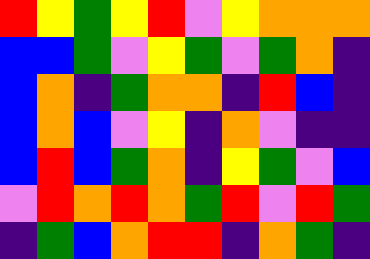[["red", "yellow", "green", "yellow", "red", "violet", "yellow", "orange", "orange", "orange"], ["blue", "blue", "green", "violet", "yellow", "green", "violet", "green", "orange", "indigo"], ["blue", "orange", "indigo", "green", "orange", "orange", "indigo", "red", "blue", "indigo"], ["blue", "orange", "blue", "violet", "yellow", "indigo", "orange", "violet", "indigo", "indigo"], ["blue", "red", "blue", "green", "orange", "indigo", "yellow", "green", "violet", "blue"], ["violet", "red", "orange", "red", "orange", "green", "red", "violet", "red", "green"], ["indigo", "green", "blue", "orange", "red", "red", "indigo", "orange", "green", "indigo"]]